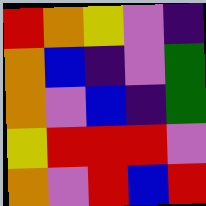[["red", "orange", "yellow", "violet", "indigo"], ["orange", "blue", "indigo", "violet", "green"], ["orange", "violet", "blue", "indigo", "green"], ["yellow", "red", "red", "red", "violet"], ["orange", "violet", "red", "blue", "red"]]